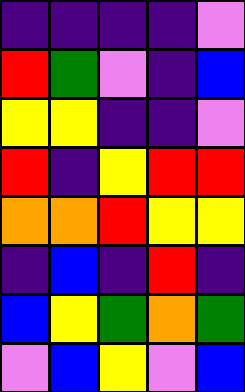[["indigo", "indigo", "indigo", "indigo", "violet"], ["red", "green", "violet", "indigo", "blue"], ["yellow", "yellow", "indigo", "indigo", "violet"], ["red", "indigo", "yellow", "red", "red"], ["orange", "orange", "red", "yellow", "yellow"], ["indigo", "blue", "indigo", "red", "indigo"], ["blue", "yellow", "green", "orange", "green"], ["violet", "blue", "yellow", "violet", "blue"]]